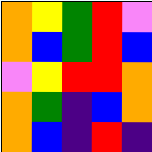[["orange", "yellow", "green", "red", "violet"], ["orange", "blue", "green", "red", "blue"], ["violet", "yellow", "red", "red", "orange"], ["orange", "green", "indigo", "blue", "orange"], ["orange", "blue", "indigo", "red", "indigo"]]